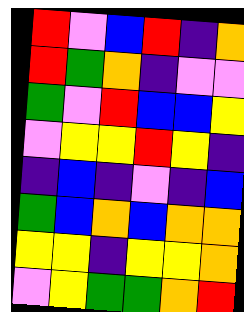[["red", "violet", "blue", "red", "indigo", "orange"], ["red", "green", "orange", "indigo", "violet", "violet"], ["green", "violet", "red", "blue", "blue", "yellow"], ["violet", "yellow", "yellow", "red", "yellow", "indigo"], ["indigo", "blue", "indigo", "violet", "indigo", "blue"], ["green", "blue", "orange", "blue", "orange", "orange"], ["yellow", "yellow", "indigo", "yellow", "yellow", "orange"], ["violet", "yellow", "green", "green", "orange", "red"]]